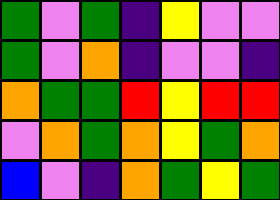[["green", "violet", "green", "indigo", "yellow", "violet", "violet"], ["green", "violet", "orange", "indigo", "violet", "violet", "indigo"], ["orange", "green", "green", "red", "yellow", "red", "red"], ["violet", "orange", "green", "orange", "yellow", "green", "orange"], ["blue", "violet", "indigo", "orange", "green", "yellow", "green"]]